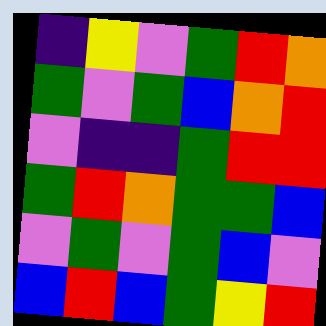[["indigo", "yellow", "violet", "green", "red", "orange"], ["green", "violet", "green", "blue", "orange", "red"], ["violet", "indigo", "indigo", "green", "red", "red"], ["green", "red", "orange", "green", "green", "blue"], ["violet", "green", "violet", "green", "blue", "violet"], ["blue", "red", "blue", "green", "yellow", "red"]]